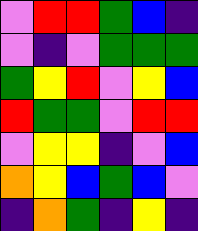[["violet", "red", "red", "green", "blue", "indigo"], ["violet", "indigo", "violet", "green", "green", "green"], ["green", "yellow", "red", "violet", "yellow", "blue"], ["red", "green", "green", "violet", "red", "red"], ["violet", "yellow", "yellow", "indigo", "violet", "blue"], ["orange", "yellow", "blue", "green", "blue", "violet"], ["indigo", "orange", "green", "indigo", "yellow", "indigo"]]